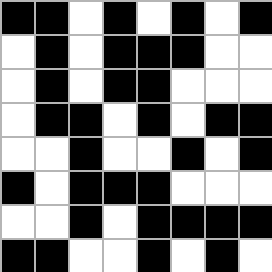[["black", "black", "white", "black", "white", "black", "white", "black"], ["white", "black", "white", "black", "black", "black", "white", "white"], ["white", "black", "white", "black", "black", "white", "white", "white"], ["white", "black", "black", "white", "black", "white", "black", "black"], ["white", "white", "black", "white", "white", "black", "white", "black"], ["black", "white", "black", "black", "black", "white", "white", "white"], ["white", "white", "black", "white", "black", "black", "black", "black"], ["black", "black", "white", "white", "black", "white", "black", "white"]]